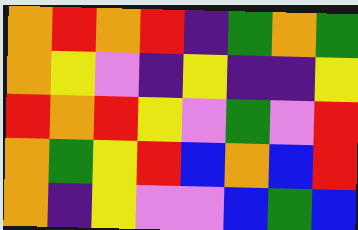[["orange", "red", "orange", "red", "indigo", "green", "orange", "green"], ["orange", "yellow", "violet", "indigo", "yellow", "indigo", "indigo", "yellow"], ["red", "orange", "red", "yellow", "violet", "green", "violet", "red"], ["orange", "green", "yellow", "red", "blue", "orange", "blue", "red"], ["orange", "indigo", "yellow", "violet", "violet", "blue", "green", "blue"]]